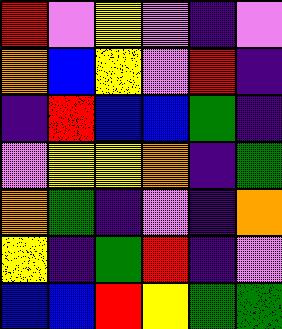[["red", "violet", "yellow", "violet", "indigo", "violet"], ["orange", "blue", "yellow", "violet", "red", "indigo"], ["indigo", "red", "blue", "blue", "green", "indigo"], ["violet", "yellow", "yellow", "orange", "indigo", "green"], ["orange", "green", "indigo", "violet", "indigo", "orange"], ["yellow", "indigo", "green", "red", "indigo", "violet"], ["blue", "blue", "red", "yellow", "green", "green"]]